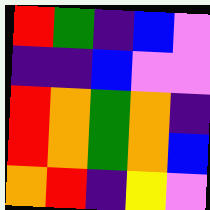[["red", "green", "indigo", "blue", "violet"], ["indigo", "indigo", "blue", "violet", "violet"], ["red", "orange", "green", "orange", "indigo"], ["red", "orange", "green", "orange", "blue"], ["orange", "red", "indigo", "yellow", "violet"]]